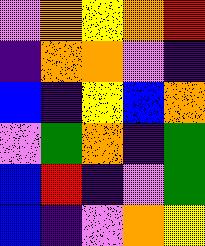[["violet", "orange", "yellow", "orange", "red"], ["indigo", "orange", "orange", "violet", "indigo"], ["blue", "indigo", "yellow", "blue", "orange"], ["violet", "green", "orange", "indigo", "green"], ["blue", "red", "indigo", "violet", "green"], ["blue", "indigo", "violet", "orange", "yellow"]]